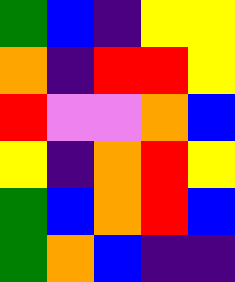[["green", "blue", "indigo", "yellow", "yellow"], ["orange", "indigo", "red", "red", "yellow"], ["red", "violet", "violet", "orange", "blue"], ["yellow", "indigo", "orange", "red", "yellow"], ["green", "blue", "orange", "red", "blue"], ["green", "orange", "blue", "indigo", "indigo"]]